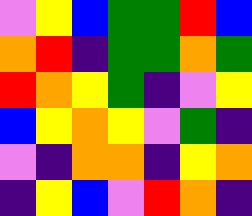[["violet", "yellow", "blue", "green", "green", "red", "blue"], ["orange", "red", "indigo", "green", "green", "orange", "green"], ["red", "orange", "yellow", "green", "indigo", "violet", "yellow"], ["blue", "yellow", "orange", "yellow", "violet", "green", "indigo"], ["violet", "indigo", "orange", "orange", "indigo", "yellow", "orange"], ["indigo", "yellow", "blue", "violet", "red", "orange", "indigo"]]